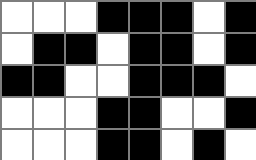[["white", "white", "white", "black", "black", "black", "white", "black"], ["white", "black", "black", "white", "black", "black", "white", "black"], ["black", "black", "white", "white", "black", "black", "black", "white"], ["white", "white", "white", "black", "black", "white", "white", "black"], ["white", "white", "white", "black", "black", "white", "black", "white"]]